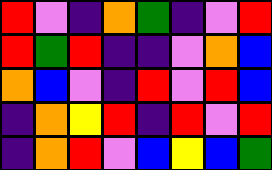[["red", "violet", "indigo", "orange", "green", "indigo", "violet", "red"], ["red", "green", "red", "indigo", "indigo", "violet", "orange", "blue"], ["orange", "blue", "violet", "indigo", "red", "violet", "red", "blue"], ["indigo", "orange", "yellow", "red", "indigo", "red", "violet", "red"], ["indigo", "orange", "red", "violet", "blue", "yellow", "blue", "green"]]